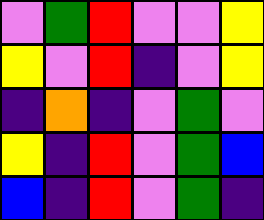[["violet", "green", "red", "violet", "violet", "yellow"], ["yellow", "violet", "red", "indigo", "violet", "yellow"], ["indigo", "orange", "indigo", "violet", "green", "violet"], ["yellow", "indigo", "red", "violet", "green", "blue"], ["blue", "indigo", "red", "violet", "green", "indigo"]]